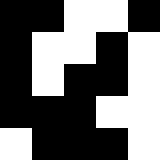[["black", "black", "white", "white", "black"], ["black", "white", "white", "black", "white"], ["black", "white", "black", "black", "white"], ["black", "black", "black", "white", "white"], ["white", "black", "black", "black", "white"]]